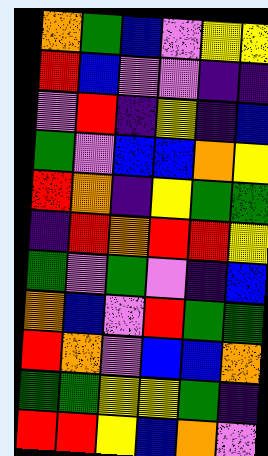[["orange", "green", "blue", "violet", "yellow", "yellow"], ["red", "blue", "violet", "violet", "indigo", "indigo"], ["violet", "red", "indigo", "yellow", "indigo", "blue"], ["green", "violet", "blue", "blue", "orange", "yellow"], ["red", "orange", "indigo", "yellow", "green", "green"], ["indigo", "red", "orange", "red", "red", "yellow"], ["green", "violet", "green", "violet", "indigo", "blue"], ["orange", "blue", "violet", "red", "green", "green"], ["red", "orange", "violet", "blue", "blue", "orange"], ["green", "green", "yellow", "yellow", "green", "indigo"], ["red", "red", "yellow", "blue", "orange", "violet"]]